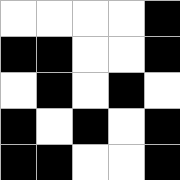[["white", "white", "white", "white", "black"], ["black", "black", "white", "white", "black"], ["white", "black", "white", "black", "white"], ["black", "white", "black", "white", "black"], ["black", "black", "white", "white", "black"]]